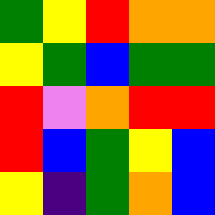[["green", "yellow", "red", "orange", "orange"], ["yellow", "green", "blue", "green", "green"], ["red", "violet", "orange", "red", "red"], ["red", "blue", "green", "yellow", "blue"], ["yellow", "indigo", "green", "orange", "blue"]]